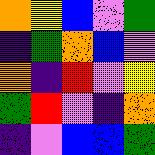[["orange", "yellow", "blue", "violet", "green"], ["indigo", "green", "orange", "blue", "violet"], ["orange", "indigo", "red", "violet", "yellow"], ["green", "red", "violet", "indigo", "orange"], ["indigo", "violet", "blue", "blue", "green"]]